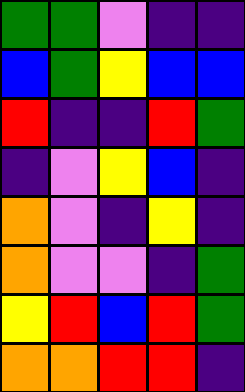[["green", "green", "violet", "indigo", "indigo"], ["blue", "green", "yellow", "blue", "blue"], ["red", "indigo", "indigo", "red", "green"], ["indigo", "violet", "yellow", "blue", "indigo"], ["orange", "violet", "indigo", "yellow", "indigo"], ["orange", "violet", "violet", "indigo", "green"], ["yellow", "red", "blue", "red", "green"], ["orange", "orange", "red", "red", "indigo"]]